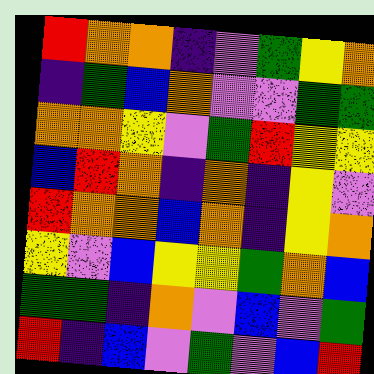[["red", "orange", "orange", "indigo", "violet", "green", "yellow", "orange"], ["indigo", "green", "blue", "orange", "violet", "violet", "green", "green"], ["orange", "orange", "yellow", "violet", "green", "red", "yellow", "yellow"], ["blue", "red", "orange", "indigo", "orange", "indigo", "yellow", "violet"], ["red", "orange", "orange", "blue", "orange", "indigo", "yellow", "orange"], ["yellow", "violet", "blue", "yellow", "yellow", "green", "orange", "blue"], ["green", "green", "indigo", "orange", "violet", "blue", "violet", "green"], ["red", "indigo", "blue", "violet", "green", "violet", "blue", "red"]]